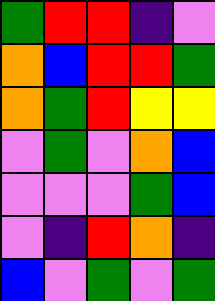[["green", "red", "red", "indigo", "violet"], ["orange", "blue", "red", "red", "green"], ["orange", "green", "red", "yellow", "yellow"], ["violet", "green", "violet", "orange", "blue"], ["violet", "violet", "violet", "green", "blue"], ["violet", "indigo", "red", "orange", "indigo"], ["blue", "violet", "green", "violet", "green"]]